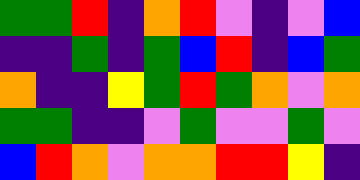[["green", "green", "red", "indigo", "orange", "red", "violet", "indigo", "violet", "blue"], ["indigo", "indigo", "green", "indigo", "green", "blue", "red", "indigo", "blue", "green"], ["orange", "indigo", "indigo", "yellow", "green", "red", "green", "orange", "violet", "orange"], ["green", "green", "indigo", "indigo", "violet", "green", "violet", "violet", "green", "violet"], ["blue", "red", "orange", "violet", "orange", "orange", "red", "red", "yellow", "indigo"]]